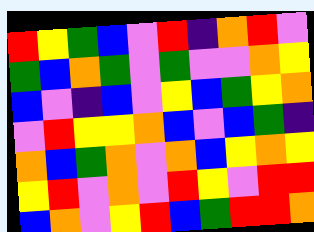[["red", "yellow", "green", "blue", "violet", "red", "indigo", "orange", "red", "violet"], ["green", "blue", "orange", "green", "violet", "green", "violet", "violet", "orange", "yellow"], ["blue", "violet", "indigo", "blue", "violet", "yellow", "blue", "green", "yellow", "orange"], ["violet", "red", "yellow", "yellow", "orange", "blue", "violet", "blue", "green", "indigo"], ["orange", "blue", "green", "orange", "violet", "orange", "blue", "yellow", "orange", "yellow"], ["yellow", "red", "violet", "orange", "violet", "red", "yellow", "violet", "red", "red"], ["blue", "orange", "violet", "yellow", "red", "blue", "green", "red", "red", "orange"]]